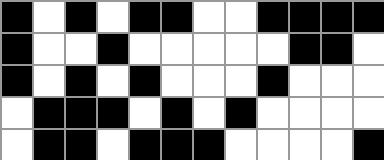[["black", "white", "black", "white", "black", "black", "white", "white", "black", "black", "black", "black"], ["black", "white", "white", "black", "white", "white", "white", "white", "white", "black", "black", "white"], ["black", "white", "black", "white", "black", "white", "white", "white", "black", "white", "white", "white"], ["white", "black", "black", "black", "white", "black", "white", "black", "white", "white", "white", "white"], ["white", "black", "black", "white", "black", "black", "black", "white", "white", "white", "white", "black"]]